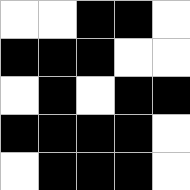[["white", "white", "black", "black", "white"], ["black", "black", "black", "white", "white"], ["white", "black", "white", "black", "black"], ["black", "black", "black", "black", "white"], ["white", "black", "black", "black", "white"]]